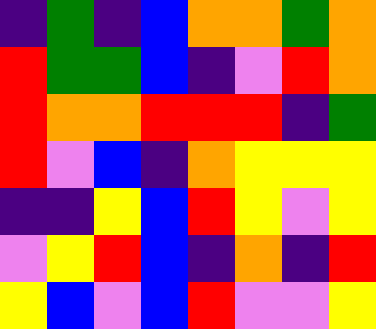[["indigo", "green", "indigo", "blue", "orange", "orange", "green", "orange"], ["red", "green", "green", "blue", "indigo", "violet", "red", "orange"], ["red", "orange", "orange", "red", "red", "red", "indigo", "green"], ["red", "violet", "blue", "indigo", "orange", "yellow", "yellow", "yellow"], ["indigo", "indigo", "yellow", "blue", "red", "yellow", "violet", "yellow"], ["violet", "yellow", "red", "blue", "indigo", "orange", "indigo", "red"], ["yellow", "blue", "violet", "blue", "red", "violet", "violet", "yellow"]]